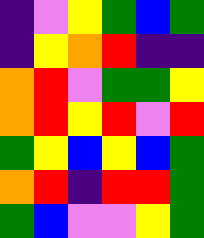[["indigo", "violet", "yellow", "green", "blue", "green"], ["indigo", "yellow", "orange", "red", "indigo", "indigo"], ["orange", "red", "violet", "green", "green", "yellow"], ["orange", "red", "yellow", "red", "violet", "red"], ["green", "yellow", "blue", "yellow", "blue", "green"], ["orange", "red", "indigo", "red", "red", "green"], ["green", "blue", "violet", "violet", "yellow", "green"]]